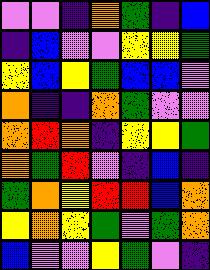[["violet", "violet", "indigo", "orange", "green", "indigo", "blue"], ["indigo", "blue", "violet", "violet", "yellow", "yellow", "green"], ["yellow", "blue", "yellow", "green", "blue", "blue", "violet"], ["orange", "indigo", "indigo", "orange", "green", "violet", "violet"], ["orange", "red", "orange", "indigo", "yellow", "yellow", "green"], ["orange", "green", "red", "violet", "indigo", "blue", "indigo"], ["green", "orange", "yellow", "red", "red", "blue", "orange"], ["yellow", "orange", "yellow", "green", "violet", "green", "orange"], ["blue", "violet", "violet", "yellow", "green", "violet", "indigo"]]